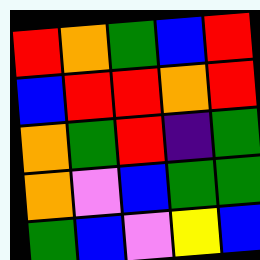[["red", "orange", "green", "blue", "red"], ["blue", "red", "red", "orange", "red"], ["orange", "green", "red", "indigo", "green"], ["orange", "violet", "blue", "green", "green"], ["green", "blue", "violet", "yellow", "blue"]]